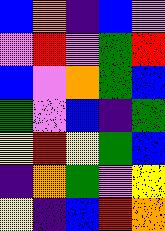[["blue", "orange", "indigo", "blue", "violet"], ["violet", "red", "violet", "green", "red"], ["blue", "violet", "orange", "green", "blue"], ["green", "violet", "blue", "indigo", "green"], ["yellow", "red", "yellow", "green", "blue"], ["indigo", "orange", "green", "violet", "yellow"], ["yellow", "indigo", "blue", "red", "orange"]]